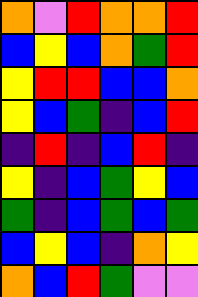[["orange", "violet", "red", "orange", "orange", "red"], ["blue", "yellow", "blue", "orange", "green", "red"], ["yellow", "red", "red", "blue", "blue", "orange"], ["yellow", "blue", "green", "indigo", "blue", "red"], ["indigo", "red", "indigo", "blue", "red", "indigo"], ["yellow", "indigo", "blue", "green", "yellow", "blue"], ["green", "indigo", "blue", "green", "blue", "green"], ["blue", "yellow", "blue", "indigo", "orange", "yellow"], ["orange", "blue", "red", "green", "violet", "violet"]]